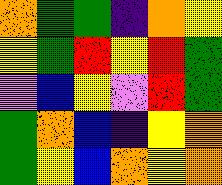[["orange", "green", "green", "indigo", "orange", "yellow"], ["yellow", "green", "red", "yellow", "red", "green"], ["violet", "blue", "yellow", "violet", "red", "green"], ["green", "orange", "blue", "indigo", "yellow", "orange"], ["green", "yellow", "blue", "orange", "yellow", "orange"]]